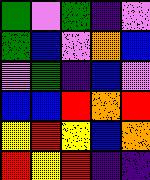[["green", "violet", "green", "indigo", "violet"], ["green", "blue", "violet", "orange", "blue"], ["violet", "green", "indigo", "blue", "violet"], ["blue", "blue", "red", "orange", "red"], ["yellow", "red", "yellow", "blue", "orange"], ["red", "yellow", "red", "indigo", "indigo"]]